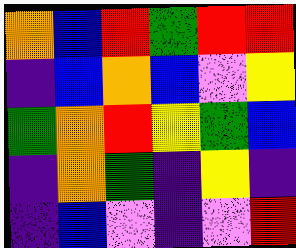[["orange", "blue", "red", "green", "red", "red"], ["indigo", "blue", "orange", "blue", "violet", "yellow"], ["green", "orange", "red", "yellow", "green", "blue"], ["indigo", "orange", "green", "indigo", "yellow", "indigo"], ["indigo", "blue", "violet", "indigo", "violet", "red"]]